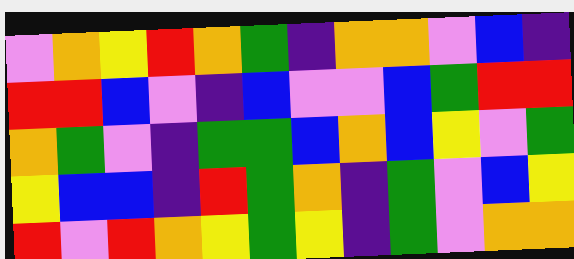[["violet", "orange", "yellow", "red", "orange", "green", "indigo", "orange", "orange", "violet", "blue", "indigo"], ["red", "red", "blue", "violet", "indigo", "blue", "violet", "violet", "blue", "green", "red", "red"], ["orange", "green", "violet", "indigo", "green", "green", "blue", "orange", "blue", "yellow", "violet", "green"], ["yellow", "blue", "blue", "indigo", "red", "green", "orange", "indigo", "green", "violet", "blue", "yellow"], ["red", "violet", "red", "orange", "yellow", "green", "yellow", "indigo", "green", "violet", "orange", "orange"]]